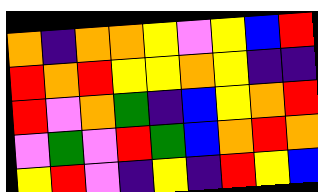[["orange", "indigo", "orange", "orange", "yellow", "violet", "yellow", "blue", "red"], ["red", "orange", "red", "yellow", "yellow", "orange", "yellow", "indigo", "indigo"], ["red", "violet", "orange", "green", "indigo", "blue", "yellow", "orange", "red"], ["violet", "green", "violet", "red", "green", "blue", "orange", "red", "orange"], ["yellow", "red", "violet", "indigo", "yellow", "indigo", "red", "yellow", "blue"]]